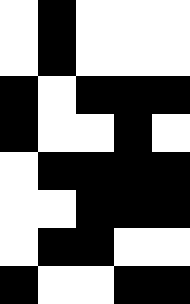[["white", "black", "white", "white", "white"], ["white", "black", "white", "white", "white"], ["black", "white", "black", "black", "black"], ["black", "white", "white", "black", "white"], ["white", "black", "black", "black", "black"], ["white", "white", "black", "black", "black"], ["white", "black", "black", "white", "white"], ["black", "white", "white", "black", "black"]]